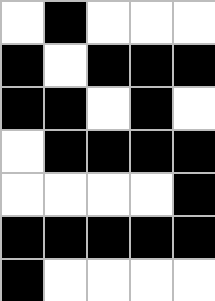[["white", "black", "white", "white", "white"], ["black", "white", "black", "black", "black"], ["black", "black", "white", "black", "white"], ["white", "black", "black", "black", "black"], ["white", "white", "white", "white", "black"], ["black", "black", "black", "black", "black"], ["black", "white", "white", "white", "white"]]